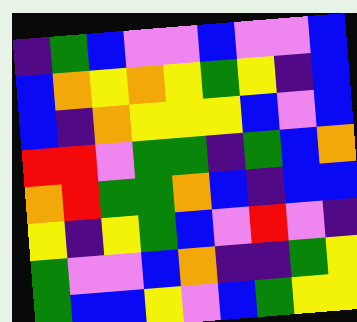[["indigo", "green", "blue", "violet", "violet", "blue", "violet", "violet", "blue"], ["blue", "orange", "yellow", "orange", "yellow", "green", "yellow", "indigo", "blue"], ["blue", "indigo", "orange", "yellow", "yellow", "yellow", "blue", "violet", "blue"], ["red", "red", "violet", "green", "green", "indigo", "green", "blue", "orange"], ["orange", "red", "green", "green", "orange", "blue", "indigo", "blue", "blue"], ["yellow", "indigo", "yellow", "green", "blue", "violet", "red", "violet", "indigo"], ["green", "violet", "violet", "blue", "orange", "indigo", "indigo", "green", "yellow"], ["green", "blue", "blue", "yellow", "violet", "blue", "green", "yellow", "yellow"]]